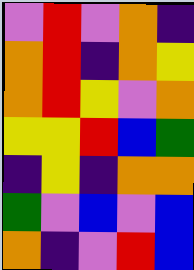[["violet", "red", "violet", "orange", "indigo"], ["orange", "red", "indigo", "orange", "yellow"], ["orange", "red", "yellow", "violet", "orange"], ["yellow", "yellow", "red", "blue", "green"], ["indigo", "yellow", "indigo", "orange", "orange"], ["green", "violet", "blue", "violet", "blue"], ["orange", "indigo", "violet", "red", "blue"]]